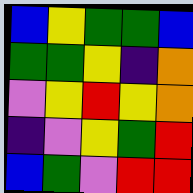[["blue", "yellow", "green", "green", "blue"], ["green", "green", "yellow", "indigo", "orange"], ["violet", "yellow", "red", "yellow", "orange"], ["indigo", "violet", "yellow", "green", "red"], ["blue", "green", "violet", "red", "red"]]